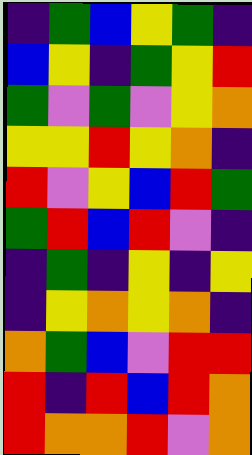[["indigo", "green", "blue", "yellow", "green", "indigo"], ["blue", "yellow", "indigo", "green", "yellow", "red"], ["green", "violet", "green", "violet", "yellow", "orange"], ["yellow", "yellow", "red", "yellow", "orange", "indigo"], ["red", "violet", "yellow", "blue", "red", "green"], ["green", "red", "blue", "red", "violet", "indigo"], ["indigo", "green", "indigo", "yellow", "indigo", "yellow"], ["indigo", "yellow", "orange", "yellow", "orange", "indigo"], ["orange", "green", "blue", "violet", "red", "red"], ["red", "indigo", "red", "blue", "red", "orange"], ["red", "orange", "orange", "red", "violet", "orange"]]